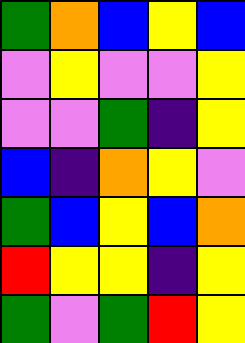[["green", "orange", "blue", "yellow", "blue"], ["violet", "yellow", "violet", "violet", "yellow"], ["violet", "violet", "green", "indigo", "yellow"], ["blue", "indigo", "orange", "yellow", "violet"], ["green", "blue", "yellow", "blue", "orange"], ["red", "yellow", "yellow", "indigo", "yellow"], ["green", "violet", "green", "red", "yellow"]]